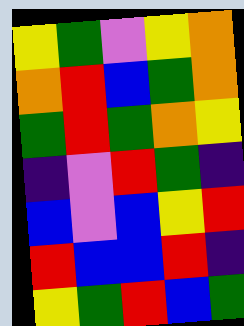[["yellow", "green", "violet", "yellow", "orange"], ["orange", "red", "blue", "green", "orange"], ["green", "red", "green", "orange", "yellow"], ["indigo", "violet", "red", "green", "indigo"], ["blue", "violet", "blue", "yellow", "red"], ["red", "blue", "blue", "red", "indigo"], ["yellow", "green", "red", "blue", "green"]]